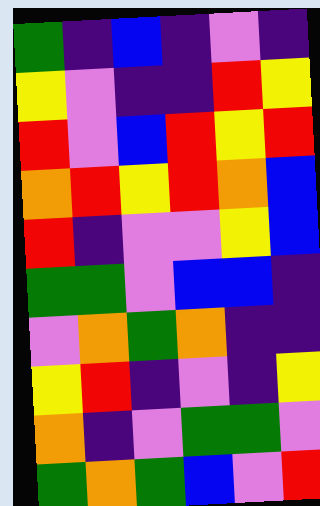[["green", "indigo", "blue", "indigo", "violet", "indigo"], ["yellow", "violet", "indigo", "indigo", "red", "yellow"], ["red", "violet", "blue", "red", "yellow", "red"], ["orange", "red", "yellow", "red", "orange", "blue"], ["red", "indigo", "violet", "violet", "yellow", "blue"], ["green", "green", "violet", "blue", "blue", "indigo"], ["violet", "orange", "green", "orange", "indigo", "indigo"], ["yellow", "red", "indigo", "violet", "indigo", "yellow"], ["orange", "indigo", "violet", "green", "green", "violet"], ["green", "orange", "green", "blue", "violet", "red"]]